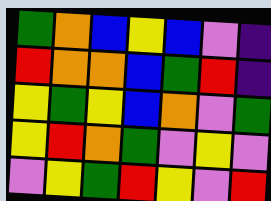[["green", "orange", "blue", "yellow", "blue", "violet", "indigo"], ["red", "orange", "orange", "blue", "green", "red", "indigo"], ["yellow", "green", "yellow", "blue", "orange", "violet", "green"], ["yellow", "red", "orange", "green", "violet", "yellow", "violet"], ["violet", "yellow", "green", "red", "yellow", "violet", "red"]]